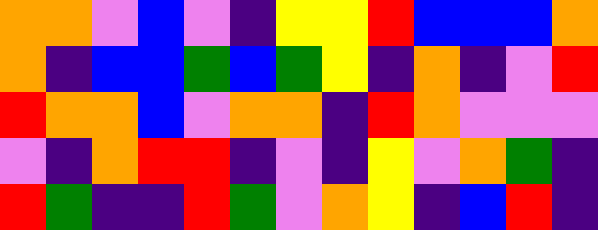[["orange", "orange", "violet", "blue", "violet", "indigo", "yellow", "yellow", "red", "blue", "blue", "blue", "orange"], ["orange", "indigo", "blue", "blue", "green", "blue", "green", "yellow", "indigo", "orange", "indigo", "violet", "red"], ["red", "orange", "orange", "blue", "violet", "orange", "orange", "indigo", "red", "orange", "violet", "violet", "violet"], ["violet", "indigo", "orange", "red", "red", "indigo", "violet", "indigo", "yellow", "violet", "orange", "green", "indigo"], ["red", "green", "indigo", "indigo", "red", "green", "violet", "orange", "yellow", "indigo", "blue", "red", "indigo"]]